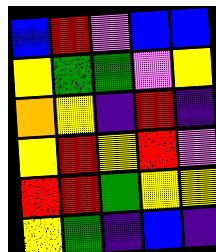[["blue", "red", "violet", "blue", "blue"], ["yellow", "green", "green", "violet", "yellow"], ["orange", "yellow", "indigo", "red", "indigo"], ["yellow", "red", "yellow", "red", "violet"], ["red", "red", "green", "yellow", "yellow"], ["yellow", "green", "indigo", "blue", "indigo"]]